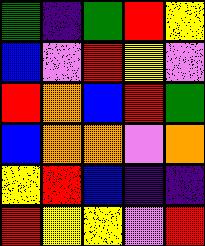[["green", "indigo", "green", "red", "yellow"], ["blue", "violet", "red", "yellow", "violet"], ["red", "orange", "blue", "red", "green"], ["blue", "orange", "orange", "violet", "orange"], ["yellow", "red", "blue", "indigo", "indigo"], ["red", "yellow", "yellow", "violet", "red"]]